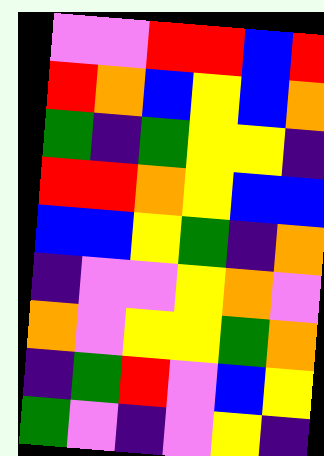[["violet", "violet", "red", "red", "blue", "red"], ["red", "orange", "blue", "yellow", "blue", "orange"], ["green", "indigo", "green", "yellow", "yellow", "indigo"], ["red", "red", "orange", "yellow", "blue", "blue"], ["blue", "blue", "yellow", "green", "indigo", "orange"], ["indigo", "violet", "violet", "yellow", "orange", "violet"], ["orange", "violet", "yellow", "yellow", "green", "orange"], ["indigo", "green", "red", "violet", "blue", "yellow"], ["green", "violet", "indigo", "violet", "yellow", "indigo"]]